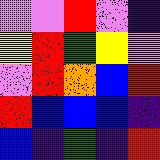[["violet", "violet", "red", "violet", "indigo"], ["yellow", "red", "green", "yellow", "violet"], ["violet", "red", "orange", "blue", "red"], ["red", "blue", "blue", "blue", "indigo"], ["blue", "indigo", "green", "indigo", "red"]]